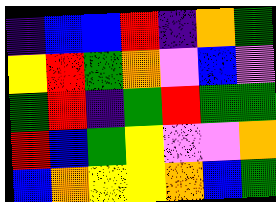[["indigo", "blue", "blue", "red", "indigo", "orange", "green"], ["yellow", "red", "green", "orange", "violet", "blue", "violet"], ["green", "red", "indigo", "green", "red", "green", "green"], ["red", "blue", "green", "yellow", "violet", "violet", "orange"], ["blue", "orange", "yellow", "yellow", "orange", "blue", "green"]]